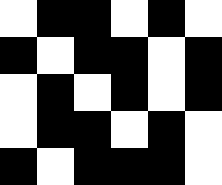[["white", "black", "black", "white", "black", "white"], ["black", "white", "black", "black", "white", "black"], ["white", "black", "white", "black", "white", "black"], ["white", "black", "black", "white", "black", "white"], ["black", "white", "black", "black", "black", "white"]]